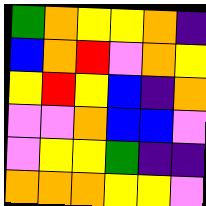[["green", "orange", "yellow", "yellow", "orange", "indigo"], ["blue", "orange", "red", "violet", "orange", "yellow"], ["yellow", "red", "yellow", "blue", "indigo", "orange"], ["violet", "violet", "orange", "blue", "blue", "violet"], ["violet", "yellow", "yellow", "green", "indigo", "indigo"], ["orange", "orange", "orange", "yellow", "yellow", "violet"]]